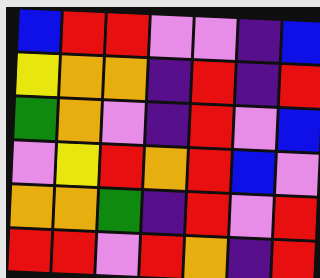[["blue", "red", "red", "violet", "violet", "indigo", "blue"], ["yellow", "orange", "orange", "indigo", "red", "indigo", "red"], ["green", "orange", "violet", "indigo", "red", "violet", "blue"], ["violet", "yellow", "red", "orange", "red", "blue", "violet"], ["orange", "orange", "green", "indigo", "red", "violet", "red"], ["red", "red", "violet", "red", "orange", "indigo", "red"]]